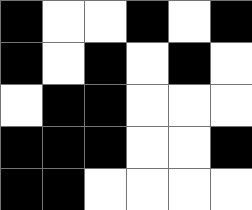[["black", "white", "white", "black", "white", "black"], ["black", "white", "black", "white", "black", "white"], ["white", "black", "black", "white", "white", "white"], ["black", "black", "black", "white", "white", "black"], ["black", "black", "white", "white", "white", "white"]]